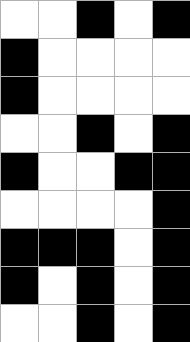[["white", "white", "black", "white", "black"], ["black", "white", "white", "white", "white"], ["black", "white", "white", "white", "white"], ["white", "white", "black", "white", "black"], ["black", "white", "white", "black", "black"], ["white", "white", "white", "white", "black"], ["black", "black", "black", "white", "black"], ["black", "white", "black", "white", "black"], ["white", "white", "black", "white", "black"]]